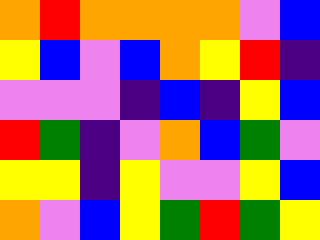[["orange", "red", "orange", "orange", "orange", "orange", "violet", "blue"], ["yellow", "blue", "violet", "blue", "orange", "yellow", "red", "indigo"], ["violet", "violet", "violet", "indigo", "blue", "indigo", "yellow", "blue"], ["red", "green", "indigo", "violet", "orange", "blue", "green", "violet"], ["yellow", "yellow", "indigo", "yellow", "violet", "violet", "yellow", "blue"], ["orange", "violet", "blue", "yellow", "green", "red", "green", "yellow"]]